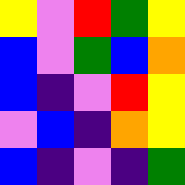[["yellow", "violet", "red", "green", "yellow"], ["blue", "violet", "green", "blue", "orange"], ["blue", "indigo", "violet", "red", "yellow"], ["violet", "blue", "indigo", "orange", "yellow"], ["blue", "indigo", "violet", "indigo", "green"]]